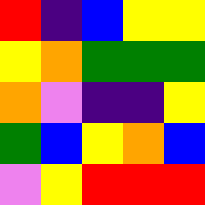[["red", "indigo", "blue", "yellow", "yellow"], ["yellow", "orange", "green", "green", "green"], ["orange", "violet", "indigo", "indigo", "yellow"], ["green", "blue", "yellow", "orange", "blue"], ["violet", "yellow", "red", "red", "red"]]